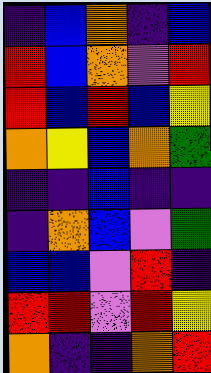[["indigo", "blue", "orange", "indigo", "blue"], ["red", "blue", "orange", "violet", "red"], ["red", "blue", "red", "blue", "yellow"], ["orange", "yellow", "blue", "orange", "green"], ["indigo", "indigo", "blue", "indigo", "indigo"], ["indigo", "orange", "blue", "violet", "green"], ["blue", "blue", "violet", "red", "indigo"], ["red", "red", "violet", "red", "yellow"], ["orange", "indigo", "indigo", "orange", "red"]]